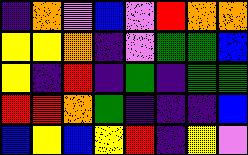[["indigo", "orange", "violet", "blue", "violet", "red", "orange", "orange"], ["yellow", "yellow", "orange", "indigo", "violet", "green", "green", "blue"], ["yellow", "indigo", "red", "indigo", "green", "indigo", "green", "green"], ["red", "red", "orange", "green", "indigo", "indigo", "indigo", "blue"], ["blue", "yellow", "blue", "yellow", "red", "indigo", "yellow", "violet"]]